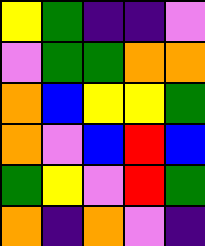[["yellow", "green", "indigo", "indigo", "violet"], ["violet", "green", "green", "orange", "orange"], ["orange", "blue", "yellow", "yellow", "green"], ["orange", "violet", "blue", "red", "blue"], ["green", "yellow", "violet", "red", "green"], ["orange", "indigo", "orange", "violet", "indigo"]]